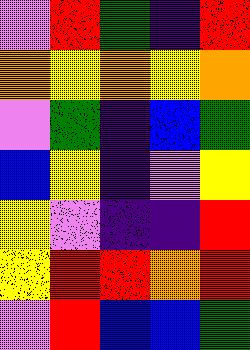[["violet", "red", "green", "indigo", "red"], ["orange", "yellow", "orange", "yellow", "orange"], ["violet", "green", "indigo", "blue", "green"], ["blue", "yellow", "indigo", "violet", "yellow"], ["yellow", "violet", "indigo", "indigo", "red"], ["yellow", "red", "red", "orange", "red"], ["violet", "red", "blue", "blue", "green"]]